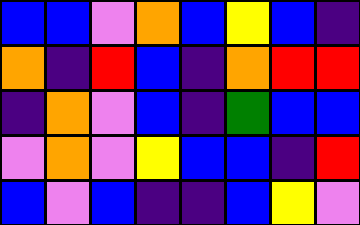[["blue", "blue", "violet", "orange", "blue", "yellow", "blue", "indigo"], ["orange", "indigo", "red", "blue", "indigo", "orange", "red", "red"], ["indigo", "orange", "violet", "blue", "indigo", "green", "blue", "blue"], ["violet", "orange", "violet", "yellow", "blue", "blue", "indigo", "red"], ["blue", "violet", "blue", "indigo", "indigo", "blue", "yellow", "violet"]]